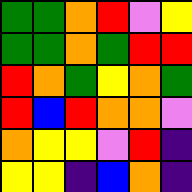[["green", "green", "orange", "red", "violet", "yellow"], ["green", "green", "orange", "green", "red", "red"], ["red", "orange", "green", "yellow", "orange", "green"], ["red", "blue", "red", "orange", "orange", "violet"], ["orange", "yellow", "yellow", "violet", "red", "indigo"], ["yellow", "yellow", "indigo", "blue", "orange", "indigo"]]